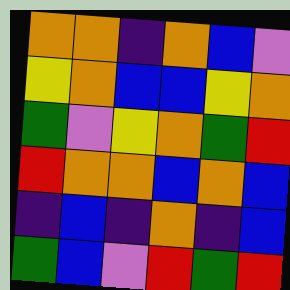[["orange", "orange", "indigo", "orange", "blue", "violet"], ["yellow", "orange", "blue", "blue", "yellow", "orange"], ["green", "violet", "yellow", "orange", "green", "red"], ["red", "orange", "orange", "blue", "orange", "blue"], ["indigo", "blue", "indigo", "orange", "indigo", "blue"], ["green", "blue", "violet", "red", "green", "red"]]